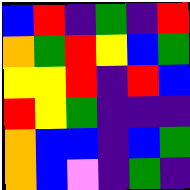[["blue", "red", "indigo", "green", "indigo", "red"], ["orange", "green", "red", "yellow", "blue", "green"], ["yellow", "yellow", "red", "indigo", "red", "blue"], ["red", "yellow", "green", "indigo", "indigo", "indigo"], ["orange", "blue", "blue", "indigo", "blue", "green"], ["orange", "blue", "violet", "indigo", "green", "indigo"]]